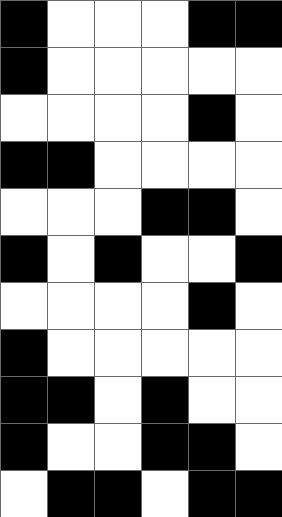[["black", "white", "white", "white", "black", "black"], ["black", "white", "white", "white", "white", "white"], ["white", "white", "white", "white", "black", "white"], ["black", "black", "white", "white", "white", "white"], ["white", "white", "white", "black", "black", "white"], ["black", "white", "black", "white", "white", "black"], ["white", "white", "white", "white", "black", "white"], ["black", "white", "white", "white", "white", "white"], ["black", "black", "white", "black", "white", "white"], ["black", "white", "white", "black", "black", "white"], ["white", "black", "black", "white", "black", "black"]]